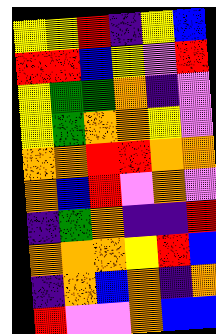[["yellow", "yellow", "red", "indigo", "yellow", "blue"], ["red", "red", "blue", "yellow", "violet", "red"], ["yellow", "green", "green", "orange", "indigo", "violet"], ["yellow", "green", "orange", "orange", "yellow", "violet"], ["orange", "orange", "red", "red", "orange", "orange"], ["orange", "blue", "red", "violet", "orange", "violet"], ["indigo", "green", "orange", "indigo", "indigo", "red"], ["orange", "orange", "orange", "yellow", "red", "blue"], ["indigo", "orange", "blue", "orange", "indigo", "orange"], ["red", "violet", "violet", "orange", "blue", "blue"]]